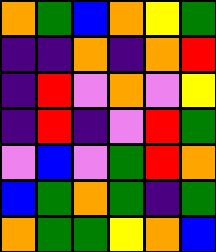[["orange", "green", "blue", "orange", "yellow", "green"], ["indigo", "indigo", "orange", "indigo", "orange", "red"], ["indigo", "red", "violet", "orange", "violet", "yellow"], ["indigo", "red", "indigo", "violet", "red", "green"], ["violet", "blue", "violet", "green", "red", "orange"], ["blue", "green", "orange", "green", "indigo", "green"], ["orange", "green", "green", "yellow", "orange", "blue"]]